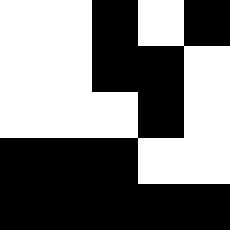[["white", "white", "black", "white", "black"], ["white", "white", "black", "black", "white"], ["white", "white", "white", "black", "white"], ["black", "black", "black", "white", "white"], ["black", "black", "black", "black", "black"]]